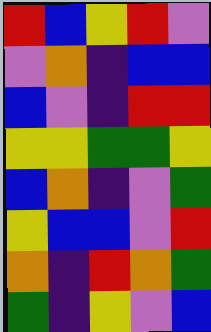[["red", "blue", "yellow", "red", "violet"], ["violet", "orange", "indigo", "blue", "blue"], ["blue", "violet", "indigo", "red", "red"], ["yellow", "yellow", "green", "green", "yellow"], ["blue", "orange", "indigo", "violet", "green"], ["yellow", "blue", "blue", "violet", "red"], ["orange", "indigo", "red", "orange", "green"], ["green", "indigo", "yellow", "violet", "blue"]]